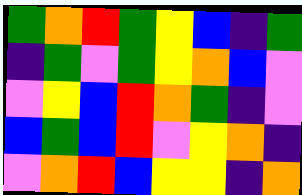[["green", "orange", "red", "green", "yellow", "blue", "indigo", "green"], ["indigo", "green", "violet", "green", "yellow", "orange", "blue", "violet"], ["violet", "yellow", "blue", "red", "orange", "green", "indigo", "violet"], ["blue", "green", "blue", "red", "violet", "yellow", "orange", "indigo"], ["violet", "orange", "red", "blue", "yellow", "yellow", "indigo", "orange"]]